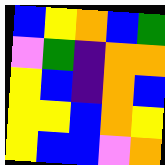[["blue", "yellow", "orange", "blue", "green"], ["violet", "green", "indigo", "orange", "orange"], ["yellow", "blue", "indigo", "orange", "blue"], ["yellow", "yellow", "blue", "orange", "yellow"], ["yellow", "blue", "blue", "violet", "orange"]]